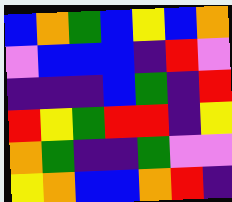[["blue", "orange", "green", "blue", "yellow", "blue", "orange"], ["violet", "blue", "blue", "blue", "indigo", "red", "violet"], ["indigo", "indigo", "indigo", "blue", "green", "indigo", "red"], ["red", "yellow", "green", "red", "red", "indigo", "yellow"], ["orange", "green", "indigo", "indigo", "green", "violet", "violet"], ["yellow", "orange", "blue", "blue", "orange", "red", "indigo"]]